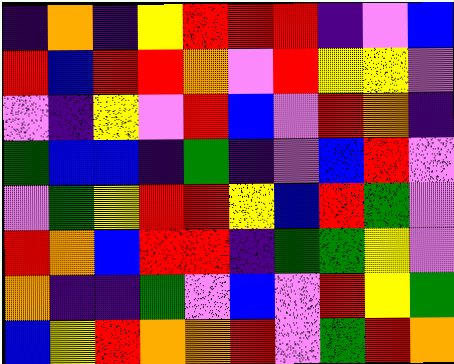[["indigo", "orange", "indigo", "yellow", "red", "red", "red", "indigo", "violet", "blue"], ["red", "blue", "red", "red", "orange", "violet", "red", "yellow", "yellow", "violet"], ["violet", "indigo", "yellow", "violet", "red", "blue", "violet", "red", "orange", "indigo"], ["green", "blue", "blue", "indigo", "green", "indigo", "violet", "blue", "red", "violet"], ["violet", "green", "yellow", "red", "red", "yellow", "blue", "red", "green", "violet"], ["red", "orange", "blue", "red", "red", "indigo", "green", "green", "yellow", "violet"], ["orange", "indigo", "indigo", "green", "violet", "blue", "violet", "red", "yellow", "green"], ["blue", "yellow", "red", "orange", "orange", "red", "violet", "green", "red", "orange"]]